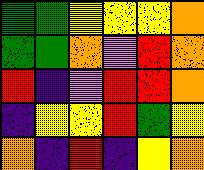[["green", "green", "yellow", "yellow", "yellow", "orange"], ["green", "green", "orange", "violet", "red", "orange"], ["red", "indigo", "violet", "red", "red", "orange"], ["indigo", "yellow", "yellow", "red", "green", "yellow"], ["orange", "indigo", "red", "indigo", "yellow", "orange"]]